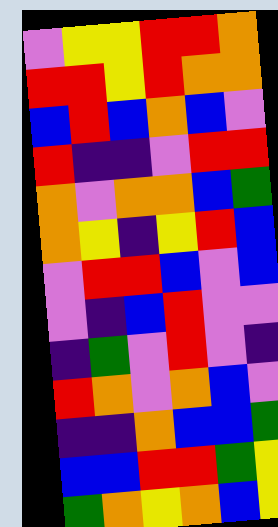[["violet", "yellow", "yellow", "red", "red", "orange"], ["red", "red", "yellow", "red", "orange", "orange"], ["blue", "red", "blue", "orange", "blue", "violet"], ["red", "indigo", "indigo", "violet", "red", "red"], ["orange", "violet", "orange", "orange", "blue", "green"], ["orange", "yellow", "indigo", "yellow", "red", "blue"], ["violet", "red", "red", "blue", "violet", "blue"], ["violet", "indigo", "blue", "red", "violet", "violet"], ["indigo", "green", "violet", "red", "violet", "indigo"], ["red", "orange", "violet", "orange", "blue", "violet"], ["indigo", "indigo", "orange", "blue", "blue", "green"], ["blue", "blue", "red", "red", "green", "yellow"], ["green", "orange", "yellow", "orange", "blue", "yellow"]]